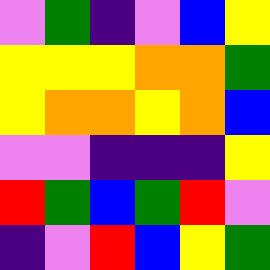[["violet", "green", "indigo", "violet", "blue", "yellow"], ["yellow", "yellow", "yellow", "orange", "orange", "green"], ["yellow", "orange", "orange", "yellow", "orange", "blue"], ["violet", "violet", "indigo", "indigo", "indigo", "yellow"], ["red", "green", "blue", "green", "red", "violet"], ["indigo", "violet", "red", "blue", "yellow", "green"]]